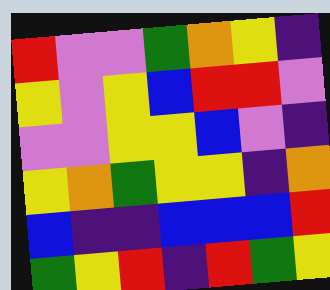[["red", "violet", "violet", "green", "orange", "yellow", "indigo"], ["yellow", "violet", "yellow", "blue", "red", "red", "violet"], ["violet", "violet", "yellow", "yellow", "blue", "violet", "indigo"], ["yellow", "orange", "green", "yellow", "yellow", "indigo", "orange"], ["blue", "indigo", "indigo", "blue", "blue", "blue", "red"], ["green", "yellow", "red", "indigo", "red", "green", "yellow"]]